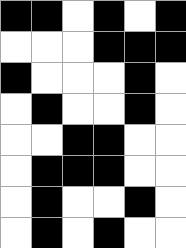[["black", "black", "white", "black", "white", "black"], ["white", "white", "white", "black", "black", "black"], ["black", "white", "white", "white", "black", "white"], ["white", "black", "white", "white", "black", "white"], ["white", "white", "black", "black", "white", "white"], ["white", "black", "black", "black", "white", "white"], ["white", "black", "white", "white", "black", "white"], ["white", "black", "white", "black", "white", "white"]]